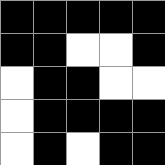[["black", "black", "black", "black", "black"], ["black", "black", "white", "white", "black"], ["white", "black", "black", "white", "white"], ["white", "black", "black", "black", "black"], ["white", "black", "white", "black", "black"]]